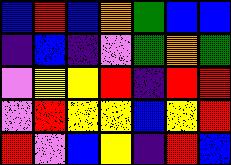[["blue", "red", "blue", "orange", "green", "blue", "blue"], ["indigo", "blue", "indigo", "violet", "green", "orange", "green"], ["violet", "yellow", "yellow", "red", "indigo", "red", "red"], ["violet", "red", "yellow", "yellow", "blue", "yellow", "red"], ["red", "violet", "blue", "yellow", "indigo", "red", "blue"]]